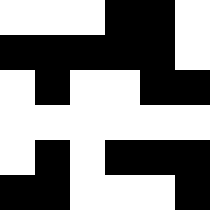[["white", "white", "white", "black", "black", "white"], ["black", "black", "black", "black", "black", "white"], ["white", "black", "white", "white", "black", "black"], ["white", "white", "white", "white", "white", "white"], ["white", "black", "white", "black", "black", "black"], ["black", "black", "white", "white", "white", "black"]]